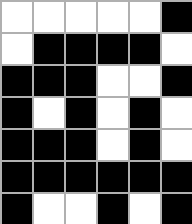[["white", "white", "white", "white", "white", "black"], ["white", "black", "black", "black", "black", "white"], ["black", "black", "black", "white", "white", "black"], ["black", "white", "black", "white", "black", "white"], ["black", "black", "black", "white", "black", "white"], ["black", "black", "black", "black", "black", "black"], ["black", "white", "white", "black", "white", "black"]]